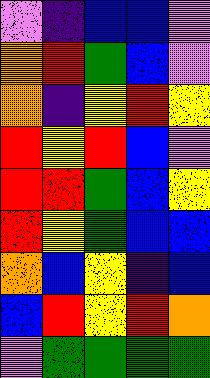[["violet", "indigo", "blue", "blue", "violet"], ["orange", "red", "green", "blue", "violet"], ["orange", "indigo", "yellow", "red", "yellow"], ["red", "yellow", "red", "blue", "violet"], ["red", "red", "green", "blue", "yellow"], ["red", "yellow", "green", "blue", "blue"], ["orange", "blue", "yellow", "indigo", "blue"], ["blue", "red", "yellow", "red", "orange"], ["violet", "green", "green", "green", "green"]]